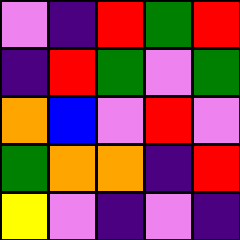[["violet", "indigo", "red", "green", "red"], ["indigo", "red", "green", "violet", "green"], ["orange", "blue", "violet", "red", "violet"], ["green", "orange", "orange", "indigo", "red"], ["yellow", "violet", "indigo", "violet", "indigo"]]